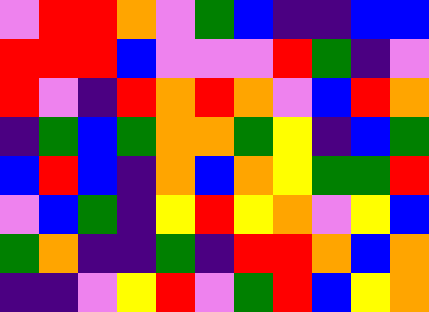[["violet", "red", "red", "orange", "violet", "green", "blue", "indigo", "indigo", "blue", "blue"], ["red", "red", "red", "blue", "violet", "violet", "violet", "red", "green", "indigo", "violet"], ["red", "violet", "indigo", "red", "orange", "red", "orange", "violet", "blue", "red", "orange"], ["indigo", "green", "blue", "green", "orange", "orange", "green", "yellow", "indigo", "blue", "green"], ["blue", "red", "blue", "indigo", "orange", "blue", "orange", "yellow", "green", "green", "red"], ["violet", "blue", "green", "indigo", "yellow", "red", "yellow", "orange", "violet", "yellow", "blue"], ["green", "orange", "indigo", "indigo", "green", "indigo", "red", "red", "orange", "blue", "orange"], ["indigo", "indigo", "violet", "yellow", "red", "violet", "green", "red", "blue", "yellow", "orange"]]